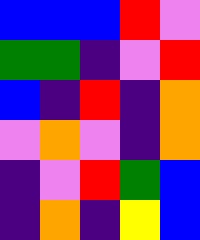[["blue", "blue", "blue", "red", "violet"], ["green", "green", "indigo", "violet", "red"], ["blue", "indigo", "red", "indigo", "orange"], ["violet", "orange", "violet", "indigo", "orange"], ["indigo", "violet", "red", "green", "blue"], ["indigo", "orange", "indigo", "yellow", "blue"]]